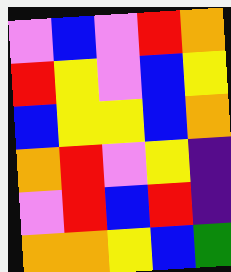[["violet", "blue", "violet", "red", "orange"], ["red", "yellow", "violet", "blue", "yellow"], ["blue", "yellow", "yellow", "blue", "orange"], ["orange", "red", "violet", "yellow", "indigo"], ["violet", "red", "blue", "red", "indigo"], ["orange", "orange", "yellow", "blue", "green"]]